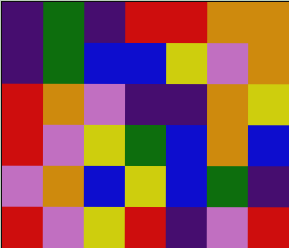[["indigo", "green", "indigo", "red", "red", "orange", "orange"], ["indigo", "green", "blue", "blue", "yellow", "violet", "orange"], ["red", "orange", "violet", "indigo", "indigo", "orange", "yellow"], ["red", "violet", "yellow", "green", "blue", "orange", "blue"], ["violet", "orange", "blue", "yellow", "blue", "green", "indigo"], ["red", "violet", "yellow", "red", "indigo", "violet", "red"]]